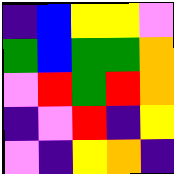[["indigo", "blue", "yellow", "yellow", "violet"], ["green", "blue", "green", "green", "orange"], ["violet", "red", "green", "red", "orange"], ["indigo", "violet", "red", "indigo", "yellow"], ["violet", "indigo", "yellow", "orange", "indigo"]]